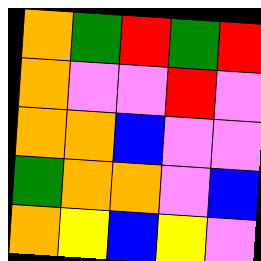[["orange", "green", "red", "green", "red"], ["orange", "violet", "violet", "red", "violet"], ["orange", "orange", "blue", "violet", "violet"], ["green", "orange", "orange", "violet", "blue"], ["orange", "yellow", "blue", "yellow", "violet"]]